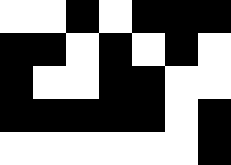[["white", "white", "black", "white", "black", "black", "black"], ["black", "black", "white", "black", "white", "black", "white"], ["black", "white", "white", "black", "black", "white", "white"], ["black", "black", "black", "black", "black", "white", "black"], ["white", "white", "white", "white", "white", "white", "black"]]